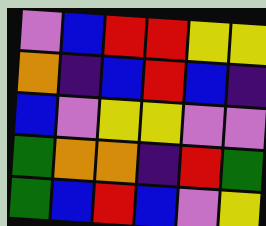[["violet", "blue", "red", "red", "yellow", "yellow"], ["orange", "indigo", "blue", "red", "blue", "indigo"], ["blue", "violet", "yellow", "yellow", "violet", "violet"], ["green", "orange", "orange", "indigo", "red", "green"], ["green", "blue", "red", "blue", "violet", "yellow"]]